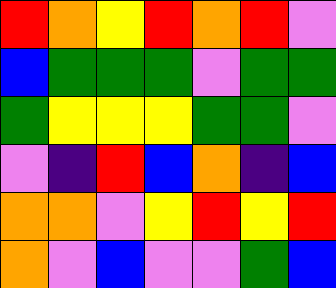[["red", "orange", "yellow", "red", "orange", "red", "violet"], ["blue", "green", "green", "green", "violet", "green", "green"], ["green", "yellow", "yellow", "yellow", "green", "green", "violet"], ["violet", "indigo", "red", "blue", "orange", "indigo", "blue"], ["orange", "orange", "violet", "yellow", "red", "yellow", "red"], ["orange", "violet", "blue", "violet", "violet", "green", "blue"]]